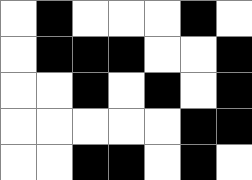[["white", "black", "white", "white", "white", "black", "white"], ["white", "black", "black", "black", "white", "white", "black"], ["white", "white", "black", "white", "black", "white", "black"], ["white", "white", "white", "white", "white", "black", "black"], ["white", "white", "black", "black", "white", "black", "white"]]